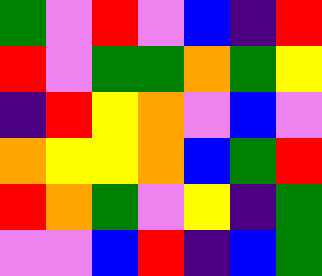[["green", "violet", "red", "violet", "blue", "indigo", "red"], ["red", "violet", "green", "green", "orange", "green", "yellow"], ["indigo", "red", "yellow", "orange", "violet", "blue", "violet"], ["orange", "yellow", "yellow", "orange", "blue", "green", "red"], ["red", "orange", "green", "violet", "yellow", "indigo", "green"], ["violet", "violet", "blue", "red", "indigo", "blue", "green"]]